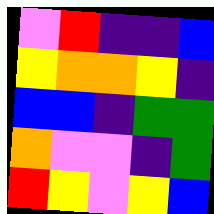[["violet", "red", "indigo", "indigo", "blue"], ["yellow", "orange", "orange", "yellow", "indigo"], ["blue", "blue", "indigo", "green", "green"], ["orange", "violet", "violet", "indigo", "green"], ["red", "yellow", "violet", "yellow", "blue"]]